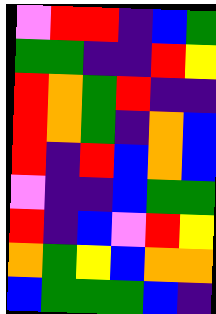[["violet", "red", "red", "indigo", "blue", "green"], ["green", "green", "indigo", "indigo", "red", "yellow"], ["red", "orange", "green", "red", "indigo", "indigo"], ["red", "orange", "green", "indigo", "orange", "blue"], ["red", "indigo", "red", "blue", "orange", "blue"], ["violet", "indigo", "indigo", "blue", "green", "green"], ["red", "indigo", "blue", "violet", "red", "yellow"], ["orange", "green", "yellow", "blue", "orange", "orange"], ["blue", "green", "green", "green", "blue", "indigo"]]